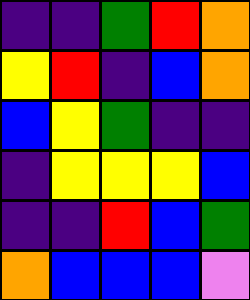[["indigo", "indigo", "green", "red", "orange"], ["yellow", "red", "indigo", "blue", "orange"], ["blue", "yellow", "green", "indigo", "indigo"], ["indigo", "yellow", "yellow", "yellow", "blue"], ["indigo", "indigo", "red", "blue", "green"], ["orange", "blue", "blue", "blue", "violet"]]